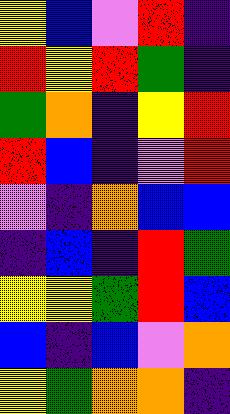[["yellow", "blue", "violet", "red", "indigo"], ["red", "yellow", "red", "green", "indigo"], ["green", "orange", "indigo", "yellow", "red"], ["red", "blue", "indigo", "violet", "red"], ["violet", "indigo", "orange", "blue", "blue"], ["indigo", "blue", "indigo", "red", "green"], ["yellow", "yellow", "green", "red", "blue"], ["blue", "indigo", "blue", "violet", "orange"], ["yellow", "green", "orange", "orange", "indigo"]]